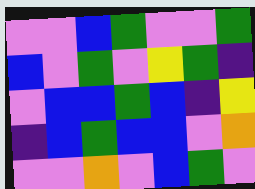[["violet", "violet", "blue", "green", "violet", "violet", "green"], ["blue", "violet", "green", "violet", "yellow", "green", "indigo"], ["violet", "blue", "blue", "green", "blue", "indigo", "yellow"], ["indigo", "blue", "green", "blue", "blue", "violet", "orange"], ["violet", "violet", "orange", "violet", "blue", "green", "violet"]]